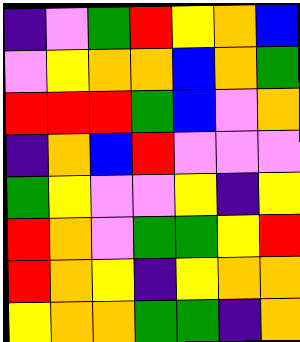[["indigo", "violet", "green", "red", "yellow", "orange", "blue"], ["violet", "yellow", "orange", "orange", "blue", "orange", "green"], ["red", "red", "red", "green", "blue", "violet", "orange"], ["indigo", "orange", "blue", "red", "violet", "violet", "violet"], ["green", "yellow", "violet", "violet", "yellow", "indigo", "yellow"], ["red", "orange", "violet", "green", "green", "yellow", "red"], ["red", "orange", "yellow", "indigo", "yellow", "orange", "orange"], ["yellow", "orange", "orange", "green", "green", "indigo", "orange"]]